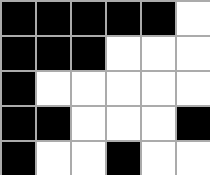[["black", "black", "black", "black", "black", "white"], ["black", "black", "black", "white", "white", "white"], ["black", "white", "white", "white", "white", "white"], ["black", "black", "white", "white", "white", "black"], ["black", "white", "white", "black", "white", "white"]]